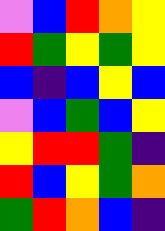[["violet", "blue", "red", "orange", "yellow"], ["red", "green", "yellow", "green", "yellow"], ["blue", "indigo", "blue", "yellow", "blue"], ["violet", "blue", "green", "blue", "yellow"], ["yellow", "red", "red", "green", "indigo"], ["red", "blue", "yellow", "green", "orange"], ["green", "red", "orange", "blue", "indigo"]]